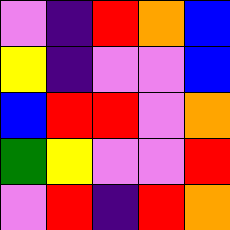[["violet", "indigo", "red", "orange", "blue"], ["yellow", "indigo", "violet", "violet", "blue"], ["blue", "red", "red", "violet", "orange"], ["green", "yellow", "violet", "violet", "red"], ["violet", "red", "indigo", "red", "orange"]]